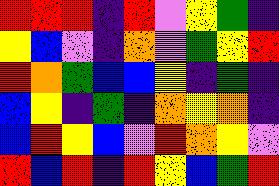[["red", "red", "red", "indigo", "red", "violet", "yellow", "green", "indigo"], ["yellow", "blue", "violet", "indigo", "orange", "violet", "green", "yellow", "red"], ["red", "orange", "green", "blue", "blue", "yellow", "indigo", "green", "indigo"], ["blue", "yellow", "indigo", "green", "indigo", "orange", "yellow", "orange", "indigo"], ["blue", "red", "yellow", "blue", "violet", "red", "orange", "yellow", "violet"], ["red", "blue", "red", "indigo", "red", "yellow", "blue", "green", "red"]]